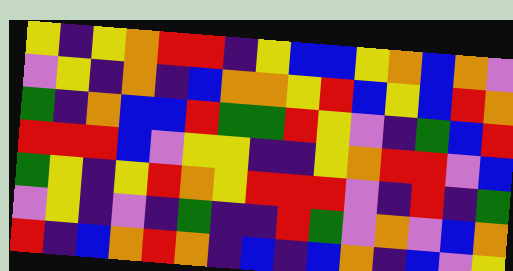[["yellow", "indigo", "yellow", "orange", "red", "red", "indigo", "yellow", "blue", "blue", "yellow", "orange", "blue", "orange", "violet"], ["violet", "yellow", "indigo", "orange", "indigo", "blue", "orange", "orange", "yellow", "red", "blue", "yellow", "blue", "red", "orange"], ["green", "indigo", "orange", "blue", "blue", "red", "green", "green", "red", "yellow", "violet", "indigo", "green", "blue", "red"], ["red", "red", "red", "blue", "violet", "yellow", "yellow", "indigo", "indigo", "yellow", "orange", "red", "red", "violet", "blue"], ["green", "yellow", "indigo", "yellow", "red", "orange", "yellow", "red", "red", "red", "violet", "indigo", "red", "indigo", "green"], ["violet", "yellow", "indigo", "violet", "indigo", "green", "indigo", "indigo", "red", "green", "violet", "orange", "violet", "blue", "orange"], ["red", "indigo", "blue", "orange", "red", "orange", "indigo", "blue", "indigo", "blue", "orange", "indigo", "blue", "violet", "yellow"]]